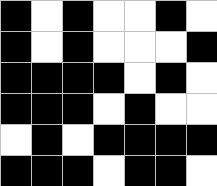[["black", "white", "black", "white", "white", "black", "white"], ["black", "white", "black", "white", "white", "white", "black"], ["black", "black", "black", "black", "white", "black", "white"], ["black", "black", "black", "white", "black", "white", "white"], ["white", "black", "white", "black", "black", "black", "black"], ["black", "black", "black", "white", "black", "black", "white"]]